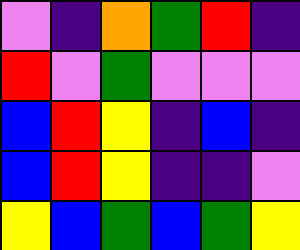[["violet", "indigo", "orange", "green", "red", "indigo"], ["red", "violet", "green", "violet", "violet", "violet"], ["blue", "red", "yellow", "indigo", "blue", "indigo"], ["blue", "red", "yellow", "indigo", "indigo", "violet"], ["yellow", "blue", "green", "blue", "green", "yellow"]]